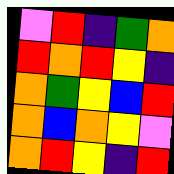[["violet", "red", "indigo", "green", "orange"], ["red", "orange", "red", "yellow", "indigo"], ["orange", "green", "yellow", "blue", "red"], ["orange", "blue", "orange", "yellow", "violet"], ["orange", "red", "yellow", "indigo", "red"]]